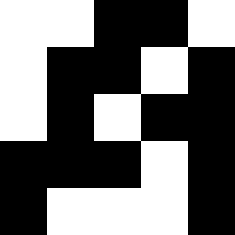[["white", "white", "black", "black", "white"], ["white", "black", "black", "white", "black"], ["white", "black", "white", "black", "black"], ["black", "black", "black", "white", "black"], ["black", "white", "white", "white", "black"]]